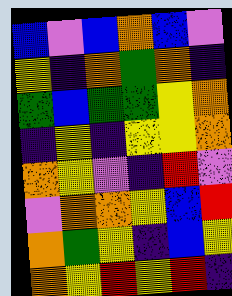[["blue", "violet", "blue", "orange", "blue", "violet"], ["yellow", "indigo", "orange", "green", "orange", "indigo"], ["green", "blue", "green", "green", "yellow", "orange"], ["indigo", "yellow", "indigo", "yellow", "yellow", "orange"], ["orange", "yellow", "violet", "indigo", "red", "violet"], ["violet", "orange", "orange", "yellow", "blue", "red"], ["orange", "green", "yellow", "indigo", "blue", "yellow"], ["orange", "yellow", "red", "yellow", "red", "indigo"]]